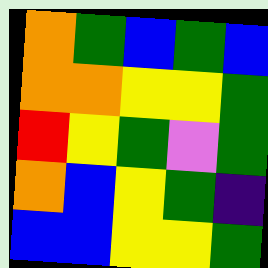[["orange", "green", "blue", "green", "blue"], ["orange", "orange", "yellow", "yellow", "green"], ["red", "yellow", "green", "violet", "green"], ["orange", "blue", "yellow", "green", "indigo"], ["blue", "blue", "yellow", "yellow", "green"]]